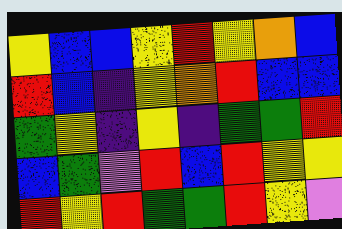[["yellow", "blue", "blue", "yellow", "red", "yellow", "orange", "blue"], ["red", "blue", "indigo", "yellow", "orange", "red", "blue", "blue"], ["green", "yellow", "indigo", "yellow", "indigo", "green", "green", "red"], ["blue", "green", "violet", "red", "blue", "red", "yellow", "yellow"], ["red", "yellow", "red", "green", "green", "red", "yellow", "violet"]]